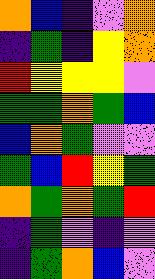[["orange", "blue", "indigo", "violet", "orange"], ["indigo", "green", "indigo", "yellow", "orange"], ["red", "yellow", "yellow", "yellow", "violet"], ["green", "green", "orange", "green", "blue"], ["blue", "orange", "green", "violet", "violet"], ["green", "blue", "red", "yellow", "green"], ["orange", "green", "orange", "green", "red"], ["indigo", "green", "violet", "indigo", "violet"], ["indigo", "green", "orange", "blue", "violet"]]